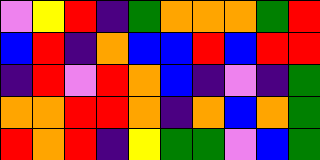[["violet", "yellow", "red", "indigo", "green", "orange", "orange", "orange", "green", "red"], ["blue", "red", "indigo", "orange", "blue", "blue", "red", "blue", "red", "red"], ["indigo", "red", "violet", "red", "orange", "blue", "indigo", "violet", "indigo", "green"], ["orange", "orange", "red", "red", "orange", "indigo", "orange", "blue", "orange", "green"], ["red", "orange", "red", "indigo", "yellow", "green", "green", "violet", "blue", "green"]]